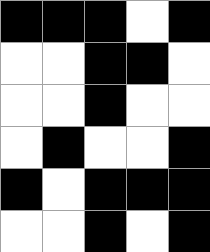[["black", "black", "black", "white", "black"], ["white", "white", "black", "black", "white"], ["white", "white", "black", "white", "white"], ["white", "black", "white", "white", "black"], ["black", "white", "black", "black", "black"], ["white", "white", "black", "white", "black"]]